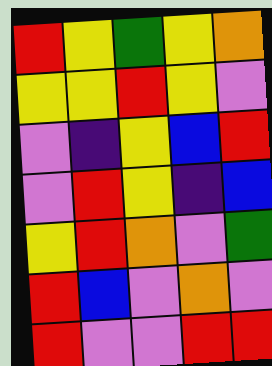[["red", "yellow", "green", "yellow", "orange"], ["yellow", "yellow", "red", "yellow", "violet"], ["violet", "indigo", "yellow", "blue", "red"], ["violet", "red", "yellow", "indigo", "blue"], ["yellow", "red", "orange", "violet", "green"], ["red", "blue", "violet", "orange", "violet"], ["red", "violet", "violet", "red", "red"]]